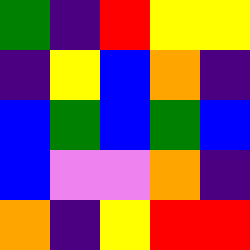[["green", "indigo", "red", "yellow", "yellow"], ["indigo", "yellow", "blue", "orange", "indigo"], ["blue", "green", "blue", "green", "blue"], ["blue", "violet", "violet", "orange", "indigo"], ["orange", "indigo", "yellow", "red", "red"]]